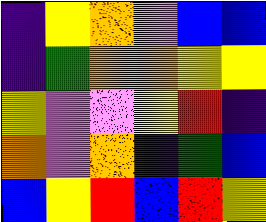[["indigo", "yellow", "orange", "violet", "blue", "blue"], ["indigo", "green", "orange", "orange", "yellow", "yellow"], ["yellow", "violet", "violet", "yellow", "red", "indigo"], ["orange", "violet", "orange", "indigo", "green", "blue"], ["blue", "yellow", "red", "blue", "red", "yellow"]]